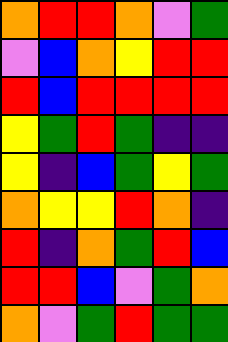[["orange", "red", "red", "orange", "violet", "green"], ["violet", "blue", "orange", "yellow", "red", "red"], ["red", "blue", "red", "red", "red", "red"], ["yellow", "green", "red", "green", "indigo", "indigo"], ["yellow", "indigo", "blue", "green", "yellow", "green"], ["orange", "yellow", "yellow", "red", "orange", "indigo"], ["red", "indigo", "orange", "green", "red", "blue"], ["red", "red", "blue", "violet", "green", "orange"], ["orange", "violet", "green", "red", "green", "green"]]